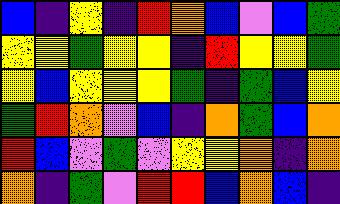[["blue", "indigo", "yellow", "indigo", "red", "orange", "blue", "violet", "blue", "green"], ["yellow", "yellow", "green", "yellow", "yellow", "indigo", "red", "yellow", "yellow", "green"], ["yellow", "blue", "yellow", "yellow", "yellow", "green", "indigo", "green", "blue", "yellow"], ["green", "red", "orange", "violet", "blue", "indigo", "orange", "green", "blue", "orange"], ["red", "blue", "violet", "green", "violet", "yellow", "yellow", "orange", "indigo", "orange"], ["orange", "indigo", "green", "violet", "red", "red", "blue", "orange", "blue", "indigo"]]